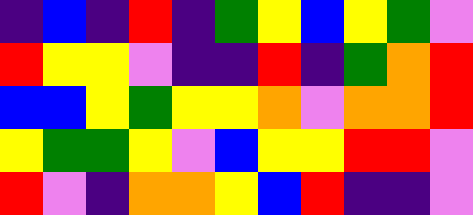[["indigo", "blue", "indigo", "red", "indigo", "green", "yellow", "blue", "yellow", "green", "violet"], ["red", "yellow", "yellow", "violet", "indigo", "indigo", "red", "indigo", "green", "orange", "red"], ["blue", "blue", "yellow", "green", "yellow", "yellow", "orange", "violet", "orange", "orange", "red"], ["yellow", "green", "green", "yellow", "violet", "blue", "yellow", "yellow", "red", "red", "violet"], ["red", "violet", "indigo", "orange", "orange", "yellow", "blue", "red", "indigo", "indigo", "violet"]]